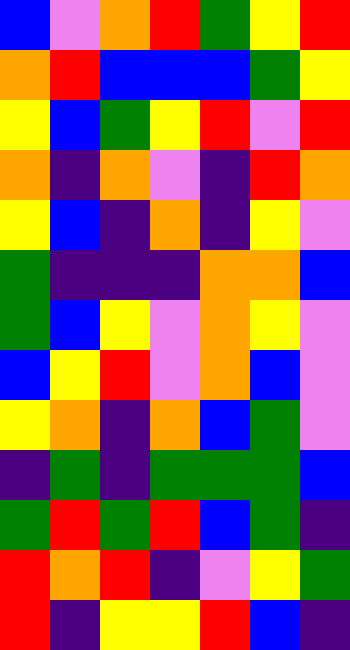[["blue", "violet", "orange", "red", "green", "yellow", "red"], ["orange", "red", "blue", "blue", "blue", "green", "yellow"], ["yellow", "blue", "green", "yellow", "red", "violet", "red"], ["orange", "indigo", "orange", "violet", "indigo", "red", "orange"], ["yellow", "blue", "indigo", "orange", "indigo", "yellow", "violet"], ["green", "indigo", "indigo", "indigo", "orange", "orange", "blue"], ["green", "blue", "yellow", "violet", "orange", "yellow", "violet"], ["blue", "yellow", "red", "violet", "orange", "blue", "violet"], ["yellow", "orange", "indigo", "orange", "blue", "green", "violet"], ["indigo", "green", "indigo", "green", "green", "green", "blue"], ["green", "red", "green", "red", "blue", "green", "indigo"], ["red", "orange", "red", "indigo", "violet", "yellow", "green"], ["red", "indigo", "yellow", "yellow", "red", "blue", "indigo"]]